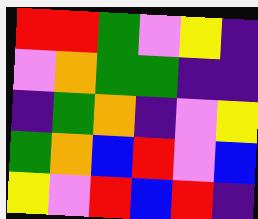[["red", "red", "green", "violet", "yellow", "indigo"], ["violet", "orange", "green", "green", "indigo", "indigo"], ["indigo", "green", "orange", "indigo", "violet", "yellow"], ["green", "orange", "blue", "red", "violet", "blue"], ["yellow", "violet", "red", "blue", "red", "indigo"]]